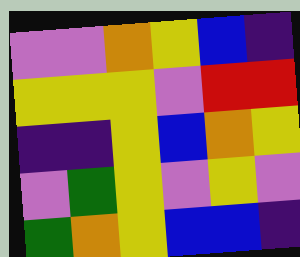[["violet", "violet", "orange", "yellow", "blue", "indigo"], ["yellow", "yellow", "yellow", "violet", "red", "red"], ["indigo", "indigo", "yellow", "blue", "orange", "yellow"], ["violet", "green", "yellow", "violet", "yellow", "violet"], ["green", "orange", "yellow", "blue", "blue", "indigo"]]